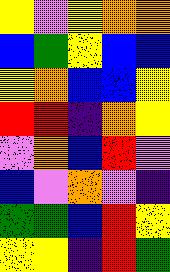[["yellow", "violet", "yellow", "orange", "orange"], ["blue", "green", "yellow", "blue", "blue"], ["yellow", "orange", "blue", "blue", "yellow"], ["red", "red", "indigo", "orange", "yellow"], ["violet", "orange", "blue", "red", "violet"], ["blue", "violet", "orange", "violet", "indigo"], ["green", "green", "blue", "red", "yellow"], ["yellow", "yellow", "indigo", "red", "green"]]